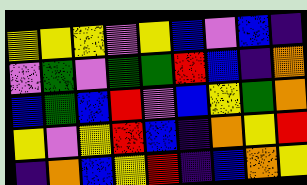[["yellow", "yellow", "yellow", "violet", "yellow", "blue", "violet", "blue", "indigo"], ["violet", "green", "violet", "green", "green", "red", "blue", "indigo", "orange"], ["blue", "green", "blue", "red", "violet", "blue", "yellow", "green", "orange"], ["yellow", "violet", "yellow", "red", "blue", "indigo", "orange", "yellow", "red"], ["indigo", "orange", "blue", "yellow", "red", "indigo", "blue", "orange", "yellow"]]